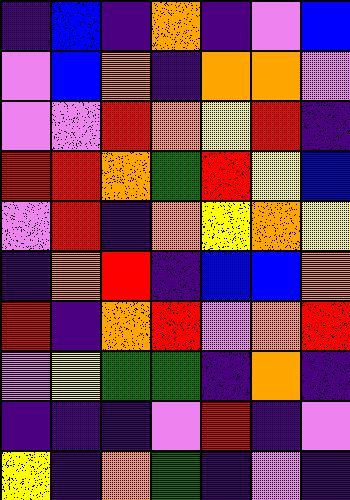[["indigo", "blue", "indigo", "orange", "indigo", "violet", "blue"], ["violet", "blue", "orange", "indigo", "orange", "orange", "violet"], ["violet", "violet", "red", "orange", "yellow", "red", "indigo"], ["red", "red", "orange", "green", "red", "yellow", "blue"], ["violet", "red", "indigo", "orange", "yellow", "orange", "yellow"], ["indigo", "orange", "red", "indigo", "blue", "blue", "orange"], ["red", "indigo", "orange", "red", "violet", "orange", "red"], ["violet", "yellow", "green", "green", "indigo", "orange", "indigo"], ["indigo", "indigo", "indigo", "violet", "red", "indigo", "violet"], ["yellow", "indigo", "orange", "green", "indigo", "violet", "indigo"]]